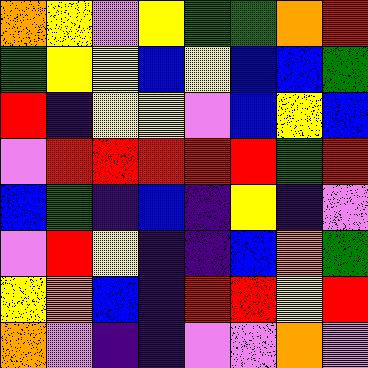[["orange", "yellow", "violet", "yellow", "green", "green", "orange", "red"], ["green", "yellow", "yellow", "blue", "yellow", "blue", "blue", "green"], ["red", "indigo", "yellow", "yellow", "violet", "blue", "yellow", "blue"], ["violet", "red", "red", "red", "red", "red", "green", "red"], ["blue", "green", "indigo", "blue", "indigo", "yellow", "indigo", "violet"], ["violet", "red", "yellow", "indigo", "indigo", "blue", "orange", "green"], ["yellow", "orange", "blue", "indigo", "red", "red", "yellow", "red"], ["orange", "violet", "indigo", "indigo", "violet", "violet", "orange", "violet"]]